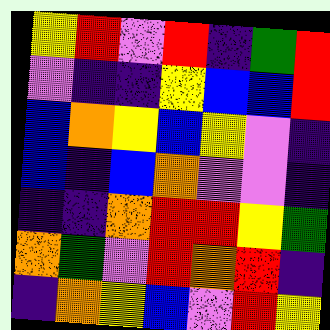[["yellow", "red", "violet", "red", "indigo", "green", "red"], ["violet", "indigo", "indigo", "yellow", "blue", "blue", "red"], ["blue", "orange", "yellow", "blue", "yellow", "violet", "indigo"], ["blue", "indigo", "blue", "orange", "violet", "violet", "indigo"], ["indigo", "indigo", "orange", "red", "red", "yellow", "green"], ["orange", "green", "violet", "red", "orange", "red", "indigo"], ["indigo", "orange", "yellow", "blue", "violet", "red", "yellow"]]